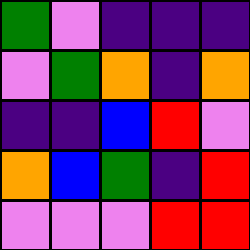[["green", "violet", "indigo", "indigo", "indigo"], ["violet", "green", "orange", "indigo", "orange"], ["indigo", "indigo", "blue", "red", "violet"], ["orange", "blue", "green", "indigo", "red"], ["violet", "violet", "violet", "red", "red"]]